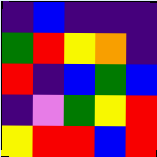[["indigo", "blue", "indigo", "indigo", "indigo"], ["green", "red", "yellow", "orange", "indigo"], ["red", "indigo", "blue", "green", "blue"], ["indigo", "violet", "green", "yellow", "red"], ["yellow", "red", "red", "blue", "red"]]